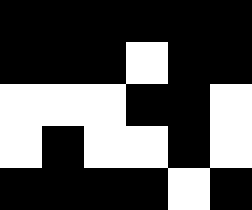[["black", "black", "black", "black", "black", "black"], ["black", "black", "black", "white", "black", "black"], ["white", "white", "white", "black", "black", "white"], ["white", "black", "white", "white", "black", "white"], ["black", "black", "black", "black", "white", "black"]]